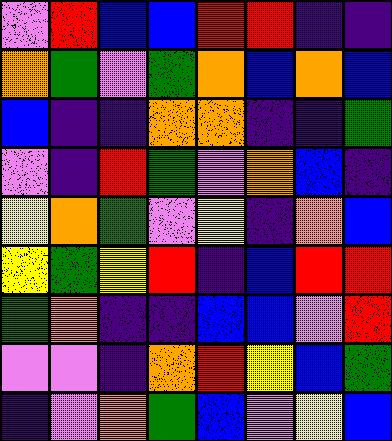[["violet", "red", "blue", "blue", "red", "red", "indigo", "indigo"], ["orange", "green", "violet", "green", "orange", "blue", "orange", "blue"], ["blue", "indigo", "indigo", "orange", "orange", "indigo", "indigo", "green"], ["violet", "indigo", "red", "green", "violet", "orange", "blue", "indigo"], ["yellow", "orange", "green", "violet", "yellow", "indigo", "orange", "blue"], ["yellow", "green", "yellow", "red", "indigo", "blue", "red", "red"], ["green", "orange", "indigo", "indigo", "blue", "blue", "violet", "red"], ["violet", "violet", "indigo", "orange", "red", "yellow", "blue", "green"], ["indigo", "violet", "orange", "green", "blue", "violet", "yellow", "blue"]]